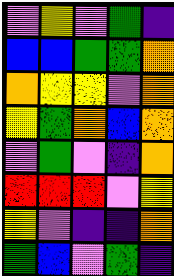[["violet", "yellow", "violet", "green", "indigo"], ["blue", "blue", "green", "green", "orange"], ["orange", "yellow", "yellow", "violet", "orange"], ["yellow", "green", "orange", "blue", "orange"], ["violet", "green", "violet", "indigo", "orange"], ["red", "red", "red", "violet", "yellow"], ["yellow", "violet", "indigo", "indigo", "orange"], ["green", "blue", "violet", "green", "indigo"]]